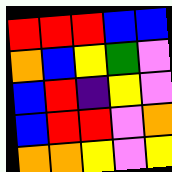[["red", "red", "red", "blue", "blue"], ["orange", "blue", "yellow", "green", "violet"], ["blue", "red", "indigo", "yellow", "violet"], ["blue", "red", "red", "violet", "orange"], ["orange", "orange", "yellow", "violet", "yellow"]]